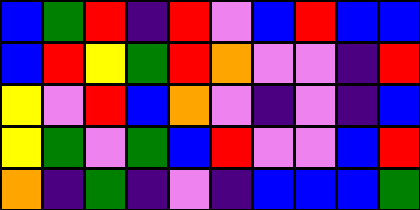[["blue", "green", "red", "indigo", "red", "violet", "blue", "red", "blue", "blue"], ["blue", "red", "yellow", "green", "red", "orange", "violet", "violet", "indigo", "red"], ["yellow", "violet", "red", "blue", "orange", "violet", "indigo", "violet", "indigo", "blue"], ["yellow", "green", "violet", "green", "blue", "red", "violet", "violet", "blue", "red"], ["orange", "indigo", "green", "indigo", "violet", "indigo", "blue", "blue", "blue", "green"]]